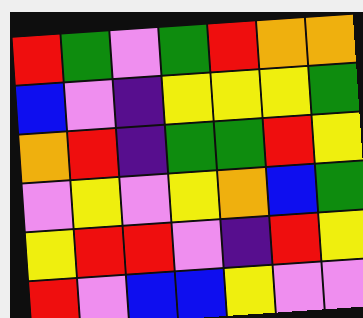[["red", "green", "violet", "green", "red", "orange", "orange"], ["blue", "violet", "indigo", "yellow", "yellow", "yellow", "green"], ["orange", "red", "indigo", "green", "green", "red", "yellow"], ["violet", "yellow", "violet", "yellow", "orange", "blue", "green"], ["yellow", "red", "red", "violet", "indigo", "red", "yellow"], ["red", "violet", "blue", "blue", "yellow", "violet", "violet"]]